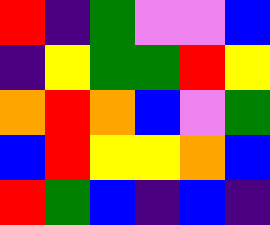[["red", "indigo", "green", "violet", "violet", "blue"], ["indigo", "yellow", "green", "green", "red", "yellow"], ["orange", "red", "orange", "blue", "violet", "green"], ["blue", "red", "yellow", "yellow", "orange", "blue"], ["red", "green", "blue", "indigo", "blue", "indigo"]]